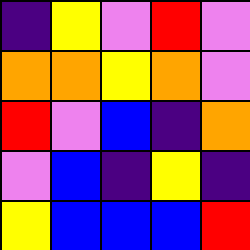[["indigo", "yellow", "violet", "red", "violet"], ["orange", "orange", "yellow", "orange", "violet"], ["red", "violet", "blue", "indigo", "orange"], ["violet", "blue", "indigo", "yellow", "indigo"], ["yellow", "blue", "blue", "blue", "red"]]